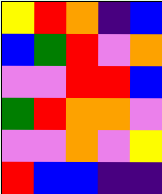[["yellow", "red", "orange", "indigo", "blue"], ["blue", "green", "red", "violet", "orange"], ["violet", "violet", "red", "red", "blue"], ["green", "red", "orange", "orange", "violet"], ["violet", "violet", "orange", "violet", "yellow"], ["red", "blue", "blue", "indigo", "indigo"]]